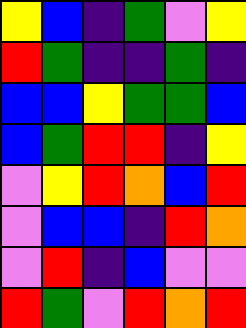[["yellow", "blue", "indigo", "green", "violet", "yellow"], ["red", "green", "indigo", "indigo", "green", "indigo"], ["blue", "blue", "yellow", "green", "green", "blue"], ["blue", "green", "red", "red", "indigo", "yellow"], ["violet", "yellow", "red", "orange", "blue", "red"], ["violet", "blue", "blue", "indigo", "red", "orange"], ["violet", "red", "indigo", "blue", "violet", "violet"], ["red", "green", "violet", "red", "orange", "red"]]